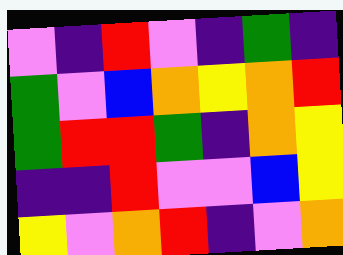[["violet", "indigo", "red", "violet", "indigo", "green", "indigo"], ["green", "violet", "blue", "orange", "yellow", "orange", "red"], ["green", "red", "red", "green", "indigo", "orange", "yellow"], ["indigo", "indigo", "red", "violet", "violet", "blue", "yellow"], ["yellow", "violet", "orange", "red", "indigo", "violet", "orange"]]